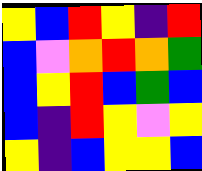[["yellow", "blue", "red", "yellow", "indigo", "red"], ["blue", "violet", "orange", "red", "orange", "green"], ["blue", "yellow", "red", "blue", "green", "blue"], ["blue", "indigo", "red", "yellow", "violet", "yellow"], ["yellow", "indigo", "blue", "yellow", "yellow", "blue"]]